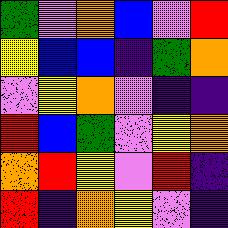[["green", "violet", "orange", "blue", "violet", "red"], ["yellow", "blue", "blue", "indigo", "green", "orange"], ["violet", "yellow", "orange", "violet", "indigo", "indigo"], ["red", "blue", "green", "violet", "yellow", "orange"], ["orange", "red", "yellow", "violet", "red", "indigo"], ["red", "indigo", "orange", "yellow", "violet", "indigo"]]